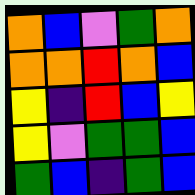[["orange", "blue", "violet", "green", "orange"], ["orange", "orange", "red", "orange", "blue"], ["yellow", "indigo", "red", "blue", "yellow"], ["yellow", "violet", "green", "green", "blue"], ["green", "blue", "indigo", "green", "blue"]]